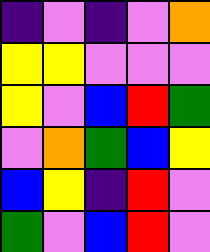[["indigo", "violet", "indigo", "violet", "orange"], ["yellow", "yellow", "violet", "violet", "violet"], ["yellow", "violet", "blue", "red", "green"], ["violet", "orange", "green", "blue", "yellow"], ["blue", "yellow", "indigo", "red", "violet"], ["green", "violet", "blue", "red", "violet"]]